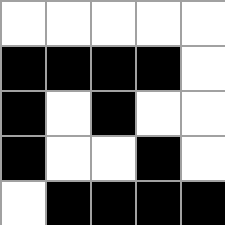[["white", "white", "white", "white", "white"], ["black", "black", "black", "black", "white"], ["black", "white", "black", "white", "white"], ["black", "white", "white", "black", "white"], ["white", "black", "black", "black", "black"]]